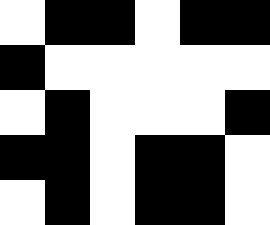[["white", "black", "black", "white", "black", "black"], ["black", "white", "white", "white", "white", "white"], ["white", "black", "white", "white", "white", "black"], ["black", "black", "white", "black", "black", "white"], ["white", "black", "white", "black", "black", "white"]]